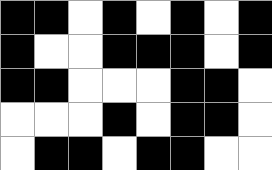[["black", "black", "white", "black", "white", "black", "white", "black"], ["black", "white", "white", "black", "black", "black", "white", "black"], ["black", "black", "white", "white", "white", "black", "black", "white"], ["white", "white", "white", "black", "white", "black", "black", "white"], ["white", "black", "black", "white", "black", "black", "white", "white"]]